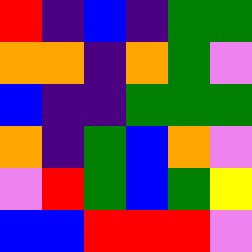[["red", "indigo", "blue", "indigo", "green", "green"], ["orange", "orange", "indigo", "orange", "green", "violet"], ["blue", "indigo", "indigo", "green", "green", "green"], ["orange", "indigo", "green", "blue", "orange", "violet"], ["violet", "red", "green", "blue", "green", "yellow"], ["blue", "blue", "red", "red", "red", "violet"]]